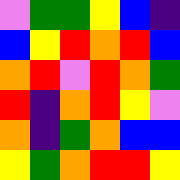[["violet", "green", "green", "yellow", "blue", "indigo"], ["blue", "yellow", "red", "orange", "red", "blue"], ["orange", "red", "violet", "red", "orange", "green"], ["red", "indigo", "orange", "red", "yellow", "violet"], ["orange", "indigo", "green", "orange", "blue", "blue"], ["yellow", "green", "orange", "red", "red", "yellow"]]